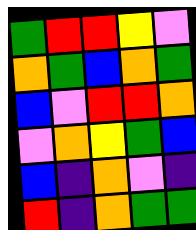[["green", "red", "red", "yellow", "violet"], ["orange", "green", "blue", "orange", "green"], ["blue", "violet", "red", "red", "orange"], ["violet", "orange", "yellow", "green", "blue"], ["blue", "indigo", "orange", "violet", "indigo"], ["red", "indigo", "orange", "green", "green"]]